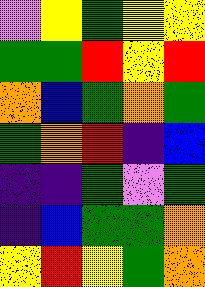[["violet", "yellow", "green", "yellow", "yellow"], ["green", "green", "red", "yellow", "red"], ["orange", "blue", "green", "orange", "green"], ["green", "orange", "red", "indigo", "blue"], ["indigo", "indigo", "green", "violet", "green"], ["indigo", "blue", "green", "green", "orange"], ["yellow", "red", "yellow", "green", "orange"]]